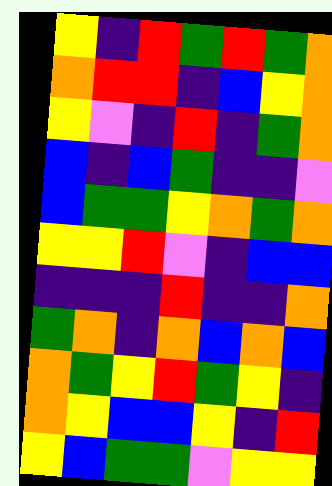[["yellow", "indigo", "red", "green", "red", "green", "orange"], ["orange", "red", "red", "indigo", "blue", "yellow", "orange"], ["yellow", "violet", "indigo", "red", "indigo", "green", "orange"], ["blue", "indigo", "blue", "green", "indigo", "indigo", "violet"], ["blue", "green", "green", "yellow", "orange", "green", "orange"], ["yellow", "yellow", "red", "violet", "indigo", "blue", "blue"], ["indigo", "indigo", "indigo", "red", "indigo", "indigo", "orange"], ["green", "orange", "indigo", "orange", "blue", "orange", "blue"], ["orange", "green", "yellow", "red", "green", "yellow", "indigo"], ["orange", "yellow", "blue", "blue", "yellow", "indigo", "red"], ["yellow", "blue", "green", "green", "violet", "yellow", "yellow"]]